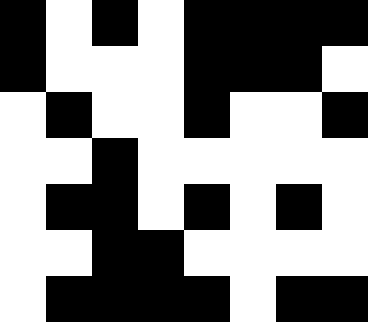[["black", "white", "black", "white", "black", "black", "black", "black"], ["black", "white", "white", "white", "black", "black", "black", "white"], ["white", "black", "white", "white", "black", "white", "white", "black"], ["white", "white", "black", "white", "white", "white", "white", "white"], ["white", "black", "black", "white", "black", "white", "black", "white"], ["white", "white", "black", "black", "white", "white", "white", "white"], ["white", "black", "black", "black", "black", "white", "black", "black"]]